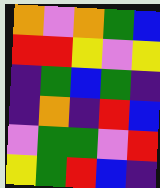[["orange", "violet", "orange", "green", "blue"], ["red", "red", "yellow", "violet", "yellow"], ["indigo", "green", "blue", "green", "indigo"], ["indigo", "orange", "indigo", "red", "blue"], ["violet", "green", "green", "violet", "red"], ["yellow", "green", "red", "blue", "indigo"]]